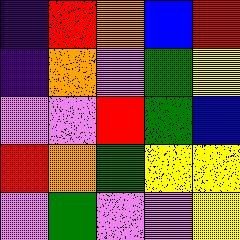[["indigo", "red", "orange", "blue", "red"], ["indigo", "orange", "violet", "green", "yellow"], ["violet", "violet", "red", "green", "blue"], ["red", "orange", "green", "yellow", "yellow"], ["violet", "green", "violet", "violet", "yellow"]]